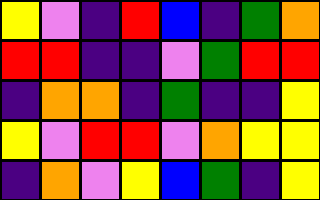[["yellow", "violet", "indigo", "red", "blue", "indigo", "green", "orange"], ["red", "red", "indigo", "indigo", "violet", "green", "red", "red"], ["indigo", "orange", "orange", "indigo", "green", "indigo", "indigo", "yellow"], ["yellow", "violet", "red", "red", "violet", "orange", "yellow", "yellow"], ["indigo", "orange", "violet", "yellow", "blue", "green", "indigo", "yellow"]]